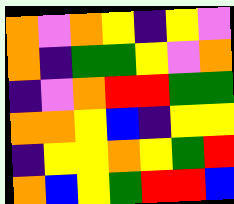[["orange", "violet", "orange", "yellow", "indigo", "yellow", "violet"], ["orange", "indigo", "green", "green", "yellow", "violet", "orange"], ["indigo", "violet", "orange", "red", "red", "green", "green"], ["orange", "orange", "yellow", "blue", "indigo", "yellow", "yellow"], ["indigo", "yellow", "yellow", "orange", "yellow", "green", "red"], ["orange", "blue", "yellow", "green", "red", "red", "blue"]]